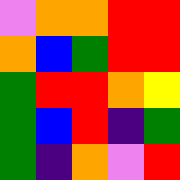[["violet", "orange", "orange", "red", "red"], ["orange", "blue", "green", "red", "red"], ["green", "red", "red", "orange", "yellow"], ["green", "blue", "red", "indigo", "green"], ["green", "indigo", "orange", "violet", "red"]]